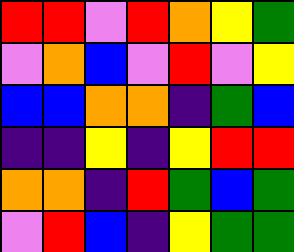[["red", "red", "violet", "red", "orange", "yellow", "green"], ["violet", "orange", "blue", "violet", "red", "violet", "yellow"], ["blue", "blue", "orange", "orange", "indigo", "green", "blue"], ["indigo", "indigo", "yellow", "indigo", "yellow", "red", "red"], ["orange", "orange", "indigo", "red", "green", "blue", "green"], ["violet", "red", "blue", "indigo", "yellow", "green", "green"]]